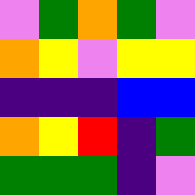[["violet", "green", "orange", "green", "violet"], ["orange", "yellow", "violet", "yellow", "yellow"], ["indigo", "indigo", "indigo", "blue", "blue"], ["orange", "yellow", "red", "indigo", "green"], ["green", "green", "green", "indigo", "violet"]]